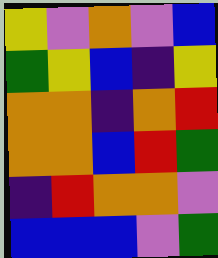[["yellow", "violet", "orange", "violet", "blue"], ["green", "yellow", "blue", "indigo", "yellow"], ["orange", "orange", "indigo", "orange", "red"], ["orange", "orange", "blue", "red", "green"], ["indigo", "red", "orange", "orange", "violet"], ["blue", "blue", "blue", "violet", "green"]]